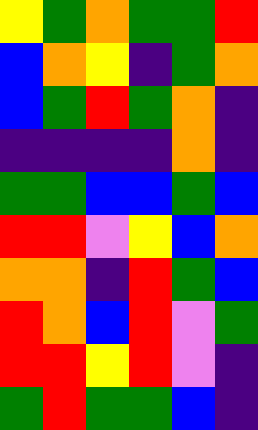[["yellow", "green", "orange", "green", "green", "red"], ["blue", "orange", "yellow", "indigo", "green", "orange"], ["blue", "green", "red", "green", "orange", "indigo"], ["indigo", "indigo", "indigo", "indigo", "orange", "indigo"], ["green", "green", "blue", "blue", "green", "blue"], ["red", "red", "violet", "yellow", "blue", "orange"], ["orange", "orange", "indigo", "red", "green", "blue"], ["red", "orange", "blue", "red", "violet", "green"], ["red", "red", "yellow", "red", "violet", "indigo"], ["green", "red", "green", "green", "blue", "indigo"]]